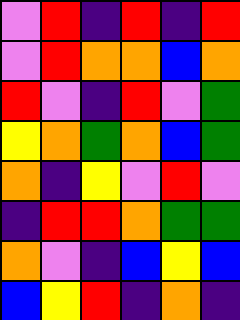[["violet", "red", "indigo", "red", "indigo", "red"], ["violet", "red", "orange", "orange", "blue", "orange"], ["red", "violet", "indigo", "red", "violet", "green"], ["yellow", "orange", "green", "orange", "blue", "green"], ["orange", "indigo", "yellow", "violet", "red", "violet"], ["indigo", "red", "red", "orange", "green", "green"], ["orange", "violet", "indigo", "blue", "yellow", "blue"], ["blue", "yellow", "red", "indigo", "orange", "indigo"]]